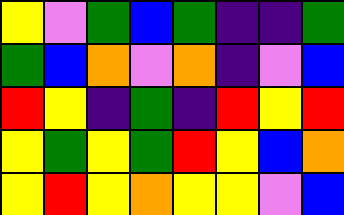[["yellow", "violet", "green", "blue", "green", "indigo", "indigo", "green"], ["green", "blue", "orange", "violet", "orange", "indigo", "violet", "blue"], ["red", "yellow", "indigo", "green", "indigo", "red", "yellow", "red"], ["yellow", "green", "yellow", "green", "red", "yellow", "blue", "orange"], ["yellow", "red", "yellow", "orange", "yellow", "yellow", "violet", "blue"]]